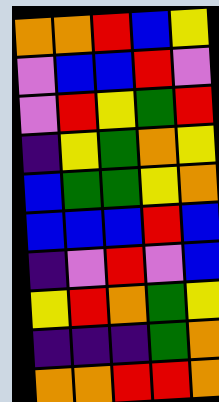[["orange", "orange", "red", "blue", "yellow"], ["violet", "blue", "blue", "red", "violet"], ["violet", "red", "yellow", "green", "red"], ["indigo", "yellow", "green", "orange", "yellow"], ["blue", "green", "green", "yellow", "orange"], ["blue", "blue", "blue", "red", "blue"], ["indigo", "violet", "red", "violet", "blue"], ["yellow", "red", "orange", "green", "yellow"], ["indigo", "indigo", "indigo", "green", "orange"], ["orange", "orange", "red", "red", "orange"]]